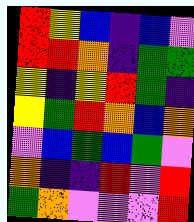[["red", "yellow", "blue", "indigo", "blue", "violet"], ["red", "red", "orange", "indigo", "green", "green"], ["yellow", "indigo", "yellow", "red", "green", "indigo"], ["yellow", "green", "red", "orange", "blue", "orange"], ["violet", "blue", "green", "blue", "green", "violet"], ["orange", "indigo", "indigo", "red", "violet", "red"], ["green", "orange", "violet", "violet", "violet", "red"]]